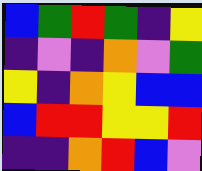[["blue", "green", "red", "green", "indigo", "yellow"], ["indigo", "violet", "indigo", "orange", "violet", "green"], ["yellow", "indigo", "orange", "yellow", "blue", "blue"], ["blue", "red", "red", "yellow", "yellow", "red"], ["indigo", "indigo", "orange", "red", "blue", "violet"]]